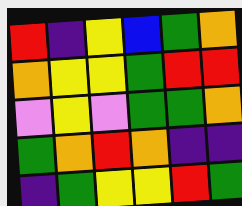[["red", "indigo", "yellow", "blue", "green", "orange"], ["orange", "yellow", "yellow", "green", "red", "red"], ["violet", "yellow", "violet", "green", "green", "orange"], ["green", "orange", "red", "orange", "indigo", "indigo"], ["indigo", "green", "yellow", "yellow", "red", "green"]]